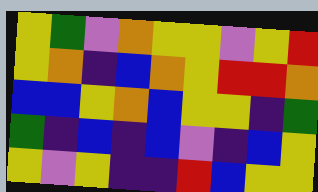[["yellow", "green", "violet", "orange", "yellow", "yellow", "violet", "yellow", "red"], ["yellow", "orange", "indigo", "blue", "orange", "yellow", "red", "red", "orange"], ["blue", "blue", "yellow", "orange", "blue", "yellow", "yellow", "indigo", "green"], ["green", "indigo", "blue", "indigo", "blue", "violet", "indigo", "blue", "yellow"], ["yellow", "violet", "yellow", "indigo", "indigo", "red", "blue", "yellow", "yellow"]]